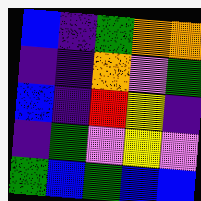[["blue", "indigo", "green", "orange", "orange"], ["indigo", "indigo", "orange", "violet", "green"], ["blue", "indigo", "red", "yellow", "indigo"], ["indigo", "green", "violet", "yellow", "violet"], ["green", "blue", "green", "blue", "blue"]]